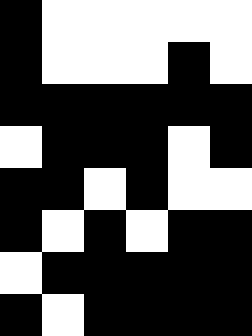[["black", "white", "white", "white", "white", "white"], ["black", "white", "white", "white", "black", "white"], ["black", "black", "black", "black", "black", "black"], ["white", "black", "black", "black", "white", "black"], ["black", "black", "white", "black", "white", "white"], ["black", "white", "black", "white", "black", "black"], ["white", "black", "black", "black", "black", "black"], ["black", "white", "black", "black", "black", "black"]]